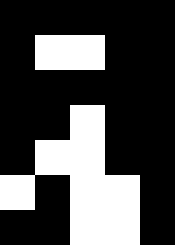[["black", "black", "black", "black", "black"], ["black", "white", "white", "black", "black"], ["black", "black", "black", "black", "black"], ["black", "black", "white", "black", "black"], ["black", "white", "white", "black", "black"], ["white", "black", "white", "white", "black"], ["black", "black", "white", "white", "black"]]